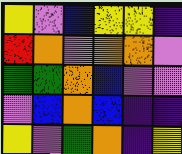[["yellow", "violet", "blue", "yellow", "yellow", "indigo"], ["red", "orange", "violet", "orange", "orange", "violet"], ["green", "green", "orange", "blue", "violet", "violet"], ["violet", "blue", "orange", "blue", "indigo", "indigo"], ["yellow", "violet", "green", "orange", "indigo", "yellow"]]